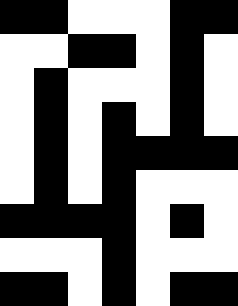[["black", "black", "white", "white", "white", "black", "black"], ["white", "white", "black", "black", "white", "black", "white"], ["white", "black", "white", "white", "white", "black", "white"], ["white", "black", "white", "black", "white", "black", "white"], ["white", "black", "white", "black", "black", "black", "black"], ["white", "black", "white", "black", "white", "white", "white"], ["black", "black", "black", "black", "white", "black", "white"], ["white", "white", "white", "black", "white", "white", "white"], ["black", "black", "white", "black", "white", "black", "black"]]